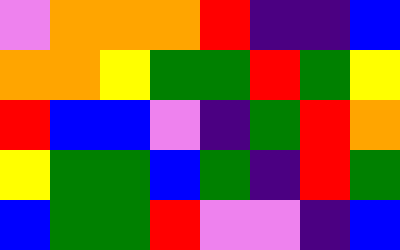[["violet", "orange", "orange", "orange", "red", "indigo", "indigo", "blue"], ["orange", "orange", "yellow", "green", "green", "red", "green", "yellow"], ["red", "blue", "blue", "violet", "indigo", "green", "red", "orange"], ["yellow", "green", "green", "blue", "green", "indigo", "red", "green"], ["blue", "green", "green", "red", "violet", "violet", "indigo", "blue"]]